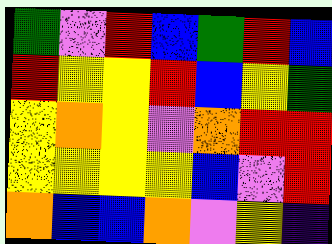[["green", "violet", "red", "blue", "green", "red", "blue"], ["red", "yellow", "yellow", "red", "blue", "yellow", "green"], ["yellow", "orange", "yellow", "violet", "orange", "red", "red"], ["yellow", "yellow", "yellow", "yellow", "blue", "violet", "red"], ["orange", "blue", "blue", "orange", "violet", "yellow", "indigo"]]